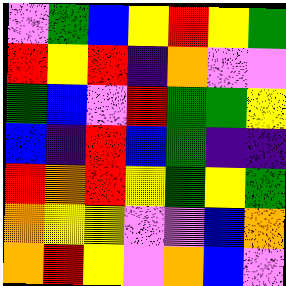[["violet", "green", "blue", "yellow", "red", "yellow", "green"], ["red", "yellow", "red", "indigo", "orange", "violet", "violet"], ["green", "blue", "violet", "red", "green", "green", "yellow"], ["blue", "indigo", "red", "blue", "green", "indigo", "indigo"], ["red", "orange", "red", "yellow", "green", "yellow", "green"], ["orange", "yellow", "yellow", "violet", "violet", "blue", "orange"], ["orange", "red", "yellow", "violet", "orange", "blue", "violet"]]